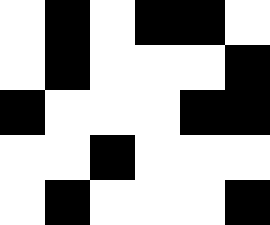[["white", "black", "white", "black", "black", "white"], ["white", "black", "white", "white", "white", "black"], ["black", "white", "white", "white", "black", "black"], ["white", "white", "black", "white", "white", "white"], ["white", "black", "white", "white", "white", "black"]]